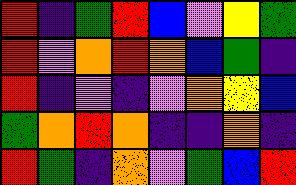[["red", "indigo", "green", "red", "blue", "violet", "yellow", "green"], ["red", "violet", "orange", "red", "orange", "blue", "green", "indigo"], ["red", "indigo", "violet", "indigo", "violet", "orange", "yellow", "blue"], ["green", "orange", "red", "orange", "indigo", "indigo", "orange", "indigo"], ["red", "green", "indigo", "orange", "violet", "green", "blue", "red"]]